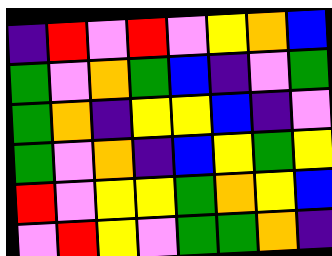[["indigo", "red", "violet", "red", "violet", "yellow", "orange", "blue"], ["green", "violet", "orange", "green", "blue", "indigo", "violet", "green"], ["green", "orange", "indigo", "yellow", "yellow", "blue", "indigo", "violet"], ["green", "violet", "orange", "indigo", "blue", "yellow", "green", "yellow"], ["red", "violet", "yellow", "yellow", "green", "orange", "yellow", "blue"], ["violet", "red", "yellow", "violet", "green", "green", "orange", "indigo"]]